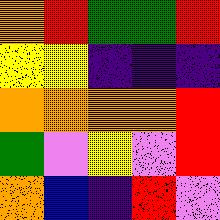[["orange", "red", "green", "green", "red"], ["yellow", "yellow", "indigo", "indigo", "indigo"], ["orange", "orange", "orange", "orange", "red"], ["green", "violet", "yellow", "violet", "red"], ["orange", "blue", "indigo", "red", "violet"]]